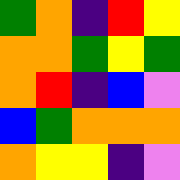[["green", "orange", "indigo", "red", "yellow"], ["orange", "orange", "green", "yellow", "green"], ["orange", "red", "indigo", "blue", "violet"], ["blue", "green", "orange", "orange", "orange"], ["orange", "yellow", "yellow", "indigo", "violet"]]